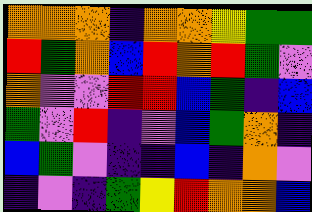[["orange", "orange", "orange", "indigo", "orange", "orange", "yellow", "green", "green"], ["red", "green", "orange", "blue", "red", "orange", "red", "green", "violet"], ["orange", "violet", "violet", "red", "red", "blue", "green", "indigo", "blue"], ["green", "violet", "red", "indigo", "violet", "blue", "green", "orange", "indigo"], ["blue", "green", "violet", "indigo", "indigo", "blue", "indigo", "orange", "violet"], ["indigo", "violet", "indigo", "green", "yellow", "red", "orange", "orange", "blue"]]